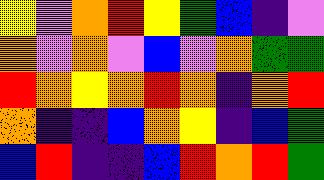[["yellow", "violet", "orange", "red", "yellow", "green", "blue", "indigo", "violet"], ["orange", "violet", "orange", "violet", "blue", "violet", "orange", "green", "green"], ["red", "orange", "yellow", "orange", "red", "orange", "indigo", "orange", "red"], ["orange", "indigo", "indigo", "blue", "orange", "yellow", "indigo", "blue", "green"], ["blue", "red", "indigo", "indigo", "blue", "red", "orange", "red", "green"]]